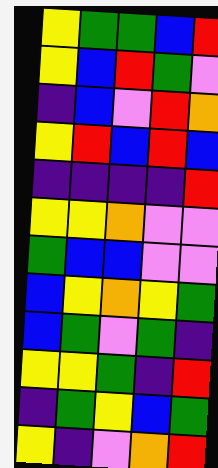[["yellow", "green", "green", "blue", "red"], ["yellow", "blue", "red", "green", "violet"], ["indigo", "blue", "violet", "red", "orange"], ["yellow", "red", "blue", "red", "blue"], ["indigo", "indigo", "indigo", "indigo", "red"], ["yellow", "yellow", "orange", "violet", "violet"], ["green", "blue", "blue", "violet", "violet"], ["blue", "yellow", "orange", "yellow", "green"], ["blue", "green", "violet", "green", "indigo"], ["yellow", "yellow", "green", "indigo", "red"], ["indigo", "green", "yellow", "blue", "green"], ["yellow", "indigo", "violet", "orange", "red"]]